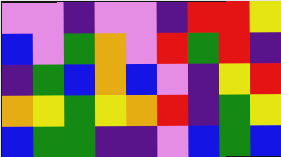[["violet", "violet", "indigo", "violet", "violet", "indigo", "red", "red", "yellow"], ["blue", "violet", "green", "orange", "violet", "red", "green", "red", "indigo"], ["indigo", "green", "blue", "orange", "blue", "violet", "indigo", "yellow", "red"], ["orange", "yellow", "green", "yellow", "orange", "red", "indigo", "green", "yellow"], ["blue", "green", "green", "indigo", "indigo", "violet", "blue", "green", "blue"]]